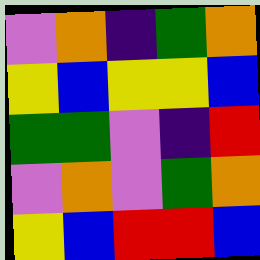[["violet", "orange", "indigo", "green", "orange"], ["yellow", "blue", "yellow", "yellow", "blue"], ["green", "green", "violet", "indigo", "red"], ["violet", "orange", "violet", "green", "orange"], ["yellow", "blue", "red", "red", "blue"]]